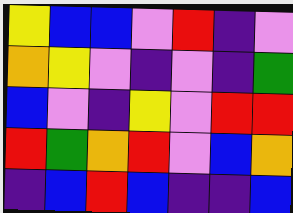[["yellow", "blue", "blue", "violet", "red", "indigo", "violet"], ["orange", "yellow", "violet", "indigo", "violet", "indigo", "green"], ["blue", "violet", "indigo", "yellow", "violet", "red", "red"], ["red", "green", "orange", "red", "violet", "blue", "orange"], ["indigo", "blue", "red", "blue", "indigo", "indigo", "blue"]]